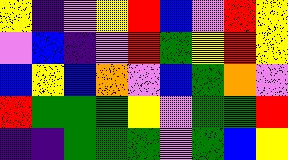[["yellow", "indigo", "violet", "yellow", "red", "blue", "violet", "red", "yellow"], ["violet", "blue", "indigo", "violet", "red", "green", "yellow", "red", "yellow"], ["blue", "yellow", "blue", "orange", "violet", "blue", "green", "orange", "violet"], ["red", "green", "green", "green", "yellow", "violet", "green", "green", "red"], ["indigo", "indigo", "green", "green", "green", "violet", "green", "blue", "yellow"]]